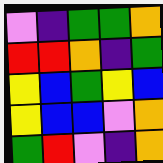[["violet", "indigo", "green", "green", "orange"], ["red", "red", "orange", "indigo", "green"], ["yellow", "blue", "green", "yellow", "blue"], ["yellow", "blue", "blue", "violet", "orange"], ["green", "red", "violet", "indigo", "orange"]]